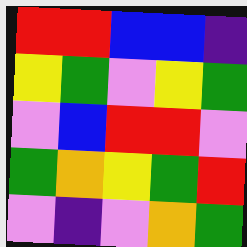[["red", "red", "blue", "blue", "indigo"], ["yellow", "green", "violet", "yellow", "green"], ["violet", "blue", "red", "red", "violet"], ["green", "orange", "yellow", "green", "red"], ["violet", "indigo", "violet", "orange", "green"]]